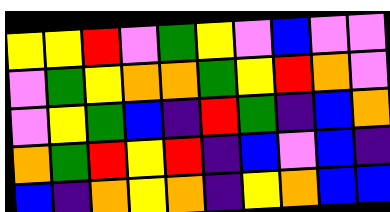[["yellow", "yellow", "red", "violet", "green", "yellow", "violet", "blue", "violet", "violet"], ["violet", "green", "yellow", "orange", "orange", "green", "yellow", "red", "orange", "violet"], ["violet", "yellow", "green", "blue", "indigo", "red", "green", "indigo", "blue", "orange"], ["orange", "green", "red", "yellow", "red", "indigo", "blue", "violet", "blue", "indigo"], ["blue", "indigo", "orange", "yellow", "orange", "indigo", "yellow", "orange", "blue", "blue"]]